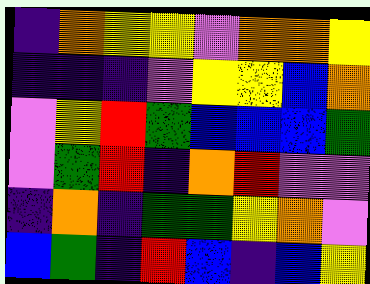[["indigo", "orange", "yellow", "yellow", "violet", "orange", "orange", "yellow"], ["indigo", "indigo", "indigo", "violet", "yellow", "yellow", "blue", "orange"], ["violet", "yellow", "red", "green", "blue", "blue", "blue", "green"], ["violet", "green", "red", "indigo", "orange", "red", "violet", "violet"], ["indigo", "orange", "indigo", "green", "green", "yellow", "orange", "violet"], ["blue", "green", "indigo", "red", "blue", "indigo", "blue", "yellow"]]